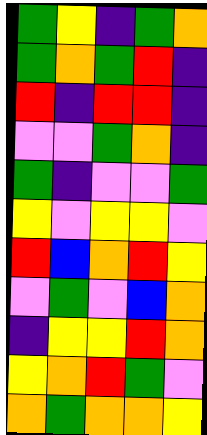[["green", "yellow", "indigo", "green", "orange"], ["green", "orange", "green", "red", "indigo"], ["red", "indigo", "red", "red", "indigo"], ["violet", "violet", "green", "orange", "indigo"], ["green", "indigo", "violet", "violet", "green"], ["yellow", "violet", "yellow", "yellow", "violet"], ["red", "blue", "orange", "red", "yellow"], ["violet", "green", "violet", "blue", "orange"], ["indigo", "yellow", "yellow", "red", "orange"], ["yellow", "orange", "red", "green", "violet"], ["orange", "green", "orange", "orange", "yellow"]]